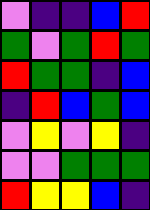[["violet", "indigo", "indigo", "blue", "red"], ["green", "violet", "green", "red", "green"], ["red", "green", "green", "indigo", "blue"], ["indigo", "red", "blue", "green", "blue"], ["violet", "yellow", "violet", "yellow", "indigo"], ["violet", "violet", "green", "green", "green"], ["red", "yellow", "yellow", "blue", "indigo"]]